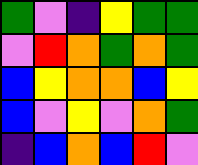[["green", "violet", "indigo", "yellow", "green", "green"], ["violet", "red", "orange", "green", "orange", "green"], ["blue", "yellow", "orange", "orange", "blue", "yellow"], ["blue", "violet", "yellow", "violet", "orange", "green"], ["indigo", "blue", "orange", "blue", "red", "violet"]]